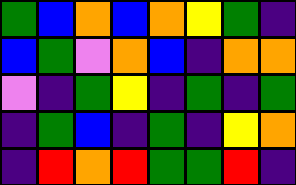[["green", "blue", "orange", "blue", "orange", "yellow", "green", "indigo"], ["blue", "green", "violet", "orange", "blue", "indigo", "orange", "orange"], ["violet", "indigo", "green", "yellow", "indigo", "green", "indigo", "green"], ["indigo", "green", "blue", "indigo", "green", "indigo", "yellow", "orange"], ["indigo", "red", "orange", "red", "green", "green", "red", "indigo"]]